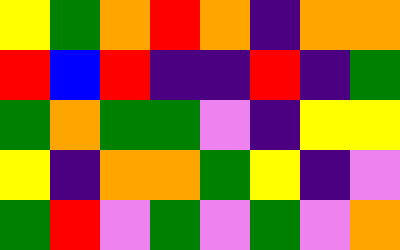[["yellow", "green", "orange", "red", "orange", "indigo", "orange", "orange"], ["red", "blue", "red", "indigo", "indigo", "red", "indigo", "green"], ["green", "orange", "green", "green", "violet", "indigo", "yellow", "yellow"], ["yellow", "indigo", "orange", "orange", "green", "yellow", "indigo", "violet"], ["green", "red", "violet", "green", "violet", "green", "violet", "orange"]]